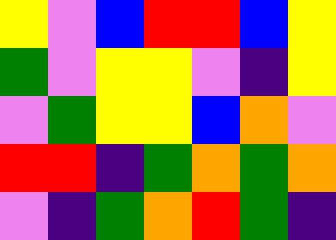[["yellow", "violet", "blue", "red", "red", "blue", "yellow"], ["green", "violet", "yellow", "yellow", "violet", "indigo", "yellow"], ["violet", "green", "yellow", "yellow", "blue", "orange", "violet"], ["red", "red", "indigo", "green", "orange", "green", "orange"], ["violet", "indigo", "green", "orange", "red", "green", "indigo"]]